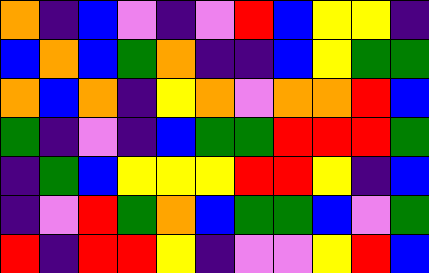[["orange", "indigo", "blue", "violet", "indigo", "violet", "red", "blue", "yellow", "yellow", "indigo"], ["blue", "orange", "blue", "green", "orange", "indigo", "indigo", "blue", "yellow", "green", "green"], ["orange", "blue", "orange", "indigo", "yellow", "orange", "violet", "orange", "orange", "red", "blue"], ["green", "indigo", "violet", "indigo", "blue", "green", "green", "red", "red", "red", "green"], ["indigo", "green", "blue", "yellow", "yellow", "yellow", "red", "red", "yellow", "indigo", "blue"], ["indigo", "violet", "red", "green", "orange", "blue", "green", "green", "blue", "violet", "green"], ["red", "indigo", "red", "red", "yellow", "indigo", "violet", "violet", "yellow", "red", "blue"]]